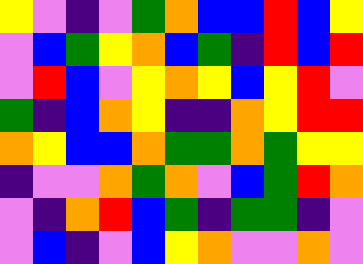[["yellow", "violet", "indigo", "violet", "green", "orange", "blue", "blue", "red", "blue", "yellow"], ["violet", "blue", "green", "yellow", "orange", "blue", "green", "indigo", "red", "blue", "red"], ["violet", "red", "blue", "violet", "yellow", "orange", "yellow", "blue", "yellow", "red", "violet"], ["green", "indigo", "blue", "orange", "yellow", "indigo", "indigo", "orange", "yellow", "red", "red"], ["orange", "yellow", "blue", "blue", "orange", "green", "green", "orange", "green", "yellow", "yellow"], ["indigo", "violet", "violet", "orange", "green", "orange", "violet", "blue", "green", "red", "orange"], ["violet", "indigo", "orange", "red", "blue", "green", "indigo", "green", "green", "indigo", "violet"], ["violet", "blue", "indigo", "violet", "blue", "yellow", "orange", "violet", "violet", "orange", "violet"]]